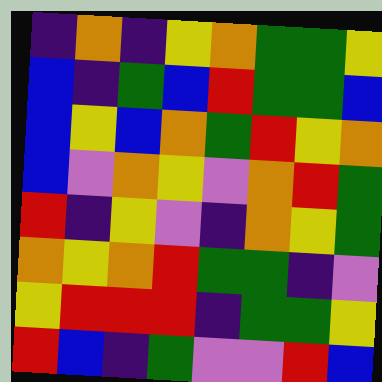[["indigo", "orange", "indigo", "yellow", "orange", "green", "green", "yellow"], ["blue", "indigo", "green", "blue", "red", "green", "green", "blue"], ["blue", "yellow", "blue", "orange", "green", "red", "yellow", "orange"], ["blue", "violet", "orange", "yellow", "violet", "orange", "red", "green"], ["red", "indigo", "yellow", "violet", "indigo", "orange", "yellow", "green"], ["orange", "yellow", "orange", "red", "green", "green", "indigo", "violet"], ["yellow", "red", "red", "red", "indigo", "green", "green", "yellow"], ["red", "blue", "indigo", "green", "violet", "violet", "red", "blue"]]